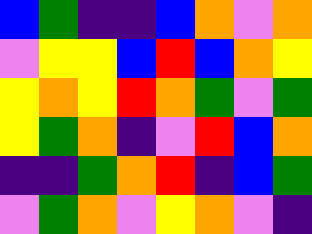[["blue", "green", "indigo", "indigo", "blue", "orange", "violet", "orange"], ["violet", "yellow", "yellow", "blue", "red", "blue", "orange", "yellow"], ["yellow", "orange", "yellow", "red", "orange", "green", "violet", "green"], ["yellow", "green", "orange", "indigo", "violet", "red", "blue", "orange"], ["indigo", "indigo", "green", "orange", "red", "indigo", "blue", "green"], ["violet", "green", "orange", "violet", "yellow", "orange", "violet", "indigo"]]